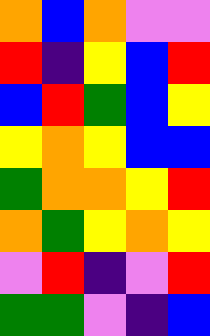[["orange", "blue", "orange", "violet", "violet"], ["red", "indigo", "yellow", "blue", "red"], ["blue", "red", "green", "blue", "yellow"], ["yellow", "orange", "yellow", "blue", "blue"], ["green", "orange", "orange", "yellow", "red"], ["orange", "green", "yellow", "orange", "yellow"], ["violet", "red", "indigo", "violet", "red"], ["green", "green", "violet", "indigo", "blue"]]